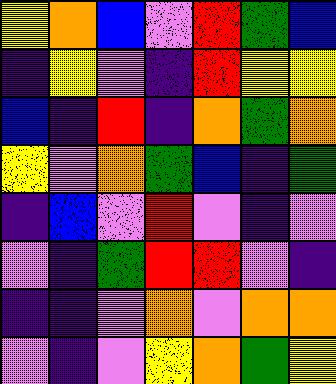[["yellow", "orange", "blue", "violet", "red", "green", "blue"], ["indigo", "yellow", "violet", "indigo", "red", "yellow", "yellow"], ["blue", "indigo", "red", "indigo", "orange", "green", "orange"], ["yellow", "violet", "orange", "green", "blue", "indigo", "green"], ["indigo", "blue", "violet", "red", "violet", "indigo", "violet"], ["violet", "indigo", "green", "red", "red", "violet", "indigo"], ["indigo", "indigo", "violet", "orange", "violet", "orange", "orange"], ["violet", "indigo", "violet", "yellow", "orange", "green", "yellow"]]